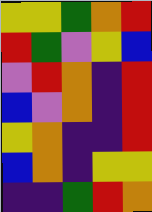[["yellow", "yellow", "green", "orange", "red"], ["red", "green", "violet", "yellow", "blue"], ["violet", "red", "orange", "indigo", "red"], ["blue", "violet", "orange", "indigo", "red"], ["yellow", "orange", "indigo", "indigo", "red"], ["blue", "orange", "indigo", "yellow", "yellow"], ["indigo", "indigo", "green", "red", "orange"]]